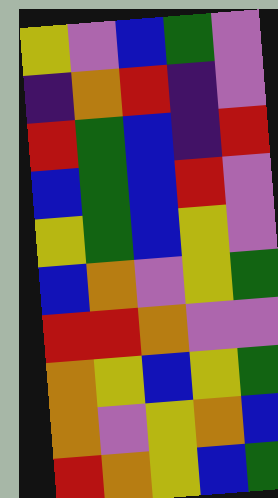[["yellow", "violet", "blue", "green", "violet"], ["indigo", "orange", "red", "indigo", "violet"], ["red", "green", "blue", "indigo", "red"], ["blue", "green", "blue", "red", "violet"], ["yellow", "green", "blue", "yellow", "violet"], ["blue", "orange", "violet", "yellow", "green"], ["red", "red", "orange", "violet", "violet"], ["orange", "yellow", "blue", "yellow", "green"], ["orange", "violet", "yellow", "orange", "blue"], ["red", "orange", "yellow", "blue", "green"]]